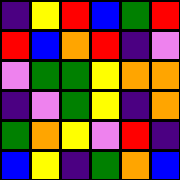[["indigo", "yellow", "red", "blue", "green", "red"], ["red", "blue", "orange", "red", "indigo", "violet"], ["violet", "green", "green", "yellow", "orange", "orange"], ["indigo", "violet", "green", "yellow", "indigo", "orange"], ["green", "orange", "yellow", "violet", "red", "indigo"], ["blue", "yellow", "indigo", "green", "orange", "blue"]]